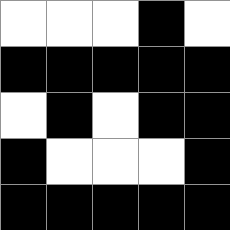[["white", "white", "white", "black", "white"], ["black", "black", "black", "black", "black"], ["white", "black", "white", "black", "black"], ["black", "white", "white", "white", "black"], ["black", "black", "black", "black", "black"]]